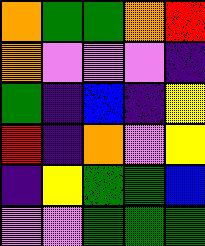[["orange", "green", "green", "orange", "red"], ["orange", "violet", "violet", "violet", "indigo"], ["green", "indigo", "blue", "indigo", "yellow"], ["red", "indigo", "orange", "violet", "yellow"], ["indigo", "yellow", "green", "green", "blue"], ["violet", "violet", "green", "green", "green"]]